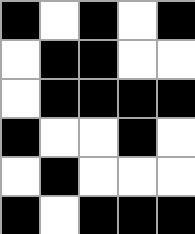[["black", "white", "black", "white", "black"], ["white", "black", "black", "white", "white"], ["white", "black", "black", "black", "black"], ["black", "white", "white", "black", "white"], ["white", "black", "white", "white", "white"], ["black", "white", "black", "black", "black"]]